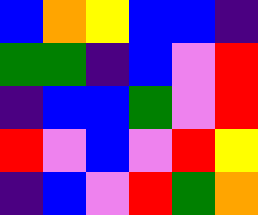[["blue", "orange", "yellow", "blue", "blue", "indigo"], ["green", "green", "indigo", "blue", "violet", "red"], ["indigo", "blue", "blue", "green", "violet", "red"], ["red", "violet", "blue", "violet", "red", "yellow"], ["indigo", "blue", "violet", "red", "green", "orange"]]